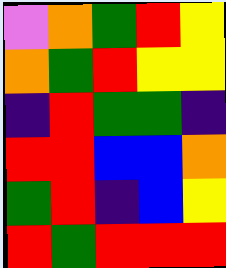[["violet", "orange", "green", "red", "yellow"], ["orange", "green", "red", "yellow", "yellow"], ["indigo", "red", "green", "green", "indigo"], ["red", "red", "blue", "blue", "orange"], ["green", "red", "indigo", "blue", "yellow"], ["red", "green", "red", "red", "red"]]